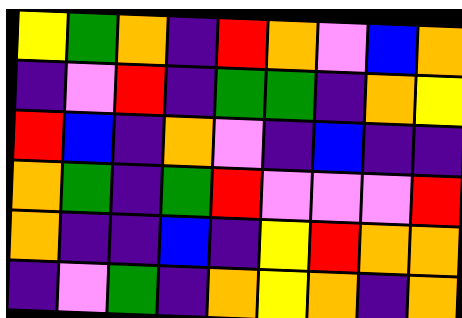[["yellow", "green", "orange", "indigo", "red", "orange", "violet", "blue", "orange"], ["indigo", "violet", "red", "indigo", "green", "green", "indigo", "orange", "yellow"], ["red", "blue", "indigo", "orange", "violet", "indigo", "blue", "indigo", "indigo"], ["orange", "green", "indigo", "green", "red", "violet", "violet", "violet", "red"], ["orange", "indigo", "indigo", "blue", "indigo", "yellow", "red", "orange", "orange"], ["indigo", "violet", "green", "indigo", "orange", "yellow", "orange", "indigo", "orange"]]